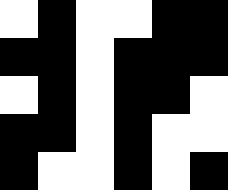[["white", "black", "white", "white", "black", "black"], ["black", "black", "white", "black", "black", "black"], ["white", "black", "white", "black", "black", "white"], ["black", "black", "white", "black", "white", "white"], ["black", "white", "white", "black", "white", "black"]]